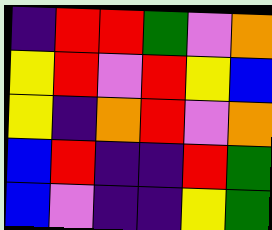[["indigo", "red", "red", "green", "violet", "orange"], ["yellow", "red", "violet", "red", "yellow", "blue"], ["yellow", "indigo", "orange", "red", "violet", "orange"], ["blue", "red", "indigo", "indigo", "red", "green"], ["blue", "violet", "indigo", "indigo", "yellow", "green"]]